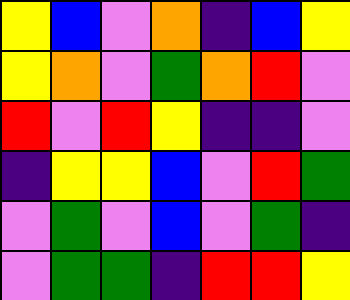[["yellow", "blue", "violet", "orange", "indigo", "blue", "yellow"], ["yellow", "orange", "violet", "green", "orange", "red", "violet"], ["red", "violet", "red", "yellow", "indigo", "indigo", "violet"], ["indigo", "yellow", "yellow", "blue", "violet", "red", "green"], ["violet", "green", "violet", "blue", "violet", "green", "indigo"], ["violet", "green", "green", "indigo", "red", "red", "yellow"]]